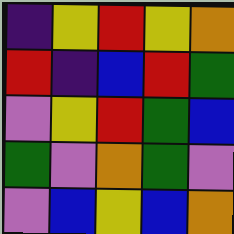[["indigo", "yellow", "red", "yellow", "orange"], ["red", "indigo", "blue", "red", "green"], ["violet", "yellow", "red", "green", "blue"], ["green", "violet", "orange", "green", "violet"], ["violet", "blue", "yellow", "blue", "orange"]]